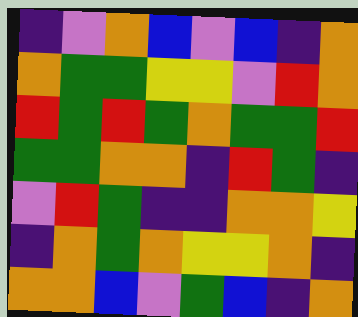[["indigo", "violet", "orange", "blue", "violet", "blue", "indigo", "orange"], ["orange", "green", "green", "yellow", "yellow", "violet", "red", "orange"], ["red", "green", "red", "green", "orange", "green", "green", "red"], ["green", "green", "orange", "orange", "indigo", "red", "green", "indigo"], ["violet", "red", "green", "indigo", "indigo", "orange", "orange", "yellow"], ["indigo", "orange", "green", "orange", "yellow", "yellow", "orange", "indigo"], ["orange", "orange", "blue", "violet", "green", "blue", "indigo", "orange"]]